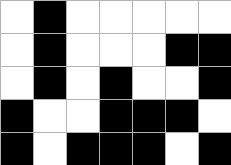[["white", "black", "white", "white", "white", "white", "white"], ["white", "black", "white", "white", "white", "black", "black"], ["white", "black", "white", "black", "white", "white", "black"], ["black", "white", "white", "black", "black", "black", "white"], ["black", "white", "black", "black", "black", "white", "black"]]